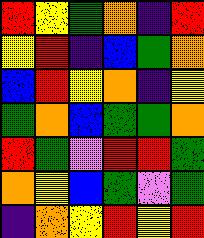[["red", "yellow", "green", "orange", "indigo", "red"], ["yellow", "red", "indigo", "blue", "green", "orange"], ["blue", "red", "yellow", "orange", "indigo", "yellow"], ["green", "orange", "blue", "green", "green", "orange"], ["red", "green", "violet", "red", "red", "green"], ["orange", "yellow", "blue", "green", "violet", "green"], ["indigo", "orange", "yellow", "red", "yellow", "red"]]